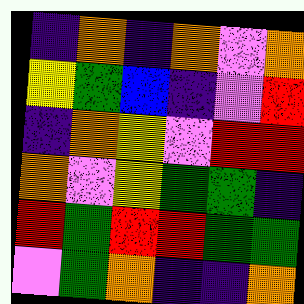[["indigo", "orange", "indigo", "orange", "violet", "orange"], ["yellow", "green", "blue", "indigo", "violet", "red"], ["indigo", "orange", "yellow", "violet", "red", "red"], ["orange", "violet", "yellow", "green", "green", "indigo"], ["red", "green", "red", "red", "green", "green"], ["violet", "green", "orange", "indigo", "indigo", "orange"]]